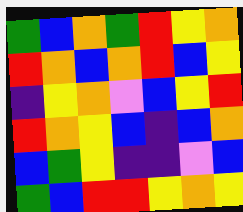[["green", "blue", "orange", "green", "red", "yellow", "orange"], ["red", "orange", "blue", "orange", "red", "blue", "yellow"], ["indigo", "yellow", "orange", "violet", "blue", "yellow", "red"], ["red", "orange", "yellow", "blue", "indigo", "blue", "orange"], ["blue", "green", "yellow", "indigo", "indigo", "violet", "blue"], ["green", "blue", "red", "red", "yellow", "orange", "yellow"]]